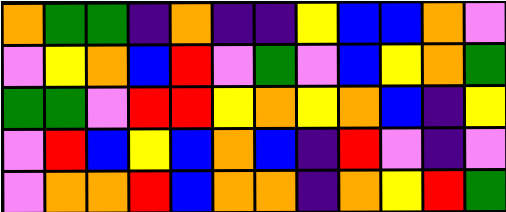[["orange", "green", "green", "indigo", "orange", "indigo", "indigo", "yellow", "blue", "blue", "orange", "violet"], ["violet", "yellow", "orange", "blue", "red", "violet", "green", "violet", "blue", "yellow", "orange", "green"], ["green", "green", "violet", "red", "red", "yellow", "orange", "yellow", "orange", "blue", "indigo", "yellow"], ["violet", "red", "blue", "yellow", "blue", "orange", "blue", "indigo", "red", "violet", "indigo", "violet"], ["violet", "orange", "orange", "red", "blue", "orange", "orange", "indigo", "orange", "yellow", "red", "green"]]